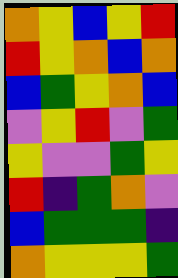[["orange", "yellow", "blue", "yellow", "red"], ["red", "yellow", "orange", "blue", "orange"], ["blue", "green", "yellow", "orange", "blue"], ["violet", "yellow", "red", "violet", "green"], ["yellow", "violet", "violet", "green", "yellow"], ["red", "indigo", "green", "orange", "violet"], ["blue", "green", "green", "green", "indigo"], ["orange", "yellow", "yellow", "yellow", "green"]]